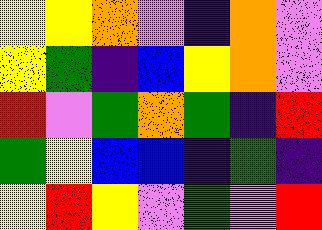[["yellow", "yellow", "orange", "violet", "indigo", "orange", "violet"], ["yellow", "green", "indigo", "blue", "yellow", "orange", "violet"], ["red", "violet", "green", "orange", "green", "indigo", "red"], ["green", "yellow", "blue", "blue", "indigo", "green", "indigo"], ["yellow", "red", "yellow", "violet", "green", "violet", "red"]]